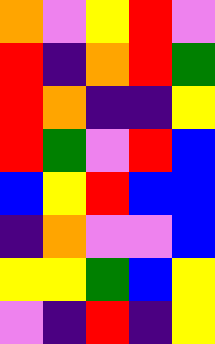[["orange", "violet", "yellow", "red", "violet"], ["red", "indigo", "orange", "red", "green"], ["red", "orange", "indigo", "indigo", "yellow"], ["red", "green", "violet", "red", "blue"], ["blue", "yellow", "red", "blue", "blue"], ["indigo", "orange", "violet", "violet", "blue"], ["yellow", "yellow", "green", "blue", "yellow"], ["violet", "indigo", "red", "indigo", "yellow"]]